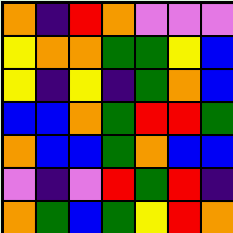[["orange", "indigo", "red", "orange", "violet", "violet", "violet"], ["yellow", "orange", "orange", "green", "green", "yellow", "blue"], ["yellow", "indigo", "yellow", "indigo", "green", "orange", "blue"], ["blue", "blue", "orange", "green", "red", "red", "green"], ["orange", "blue", "blue", "green", "orange", "blue", "blue"], ["violet", "indigo", "violet", "red", "green", "red", "indigo"], ["orange", "green", "blue", "green", "yellow", "red", "orange"]]